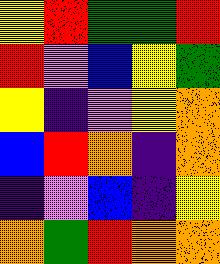[["yellow", "red", "green", "green", "red"], ["red", "violet", "blue", "yellow", "green"], ["yellow", "indigo", "violet", "yellow", "orange"], ["blue", "red", "orange", "indigo", "orange"], ["indigo", "violet", "blue", "indigo", "yellow"], ["orange", "green", "red", "orange", "orange"]]